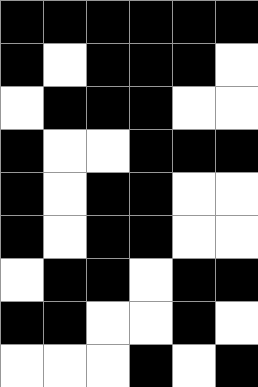[["black", "black", "black", "black", "black", "black"], ["black", "white", "black", "black", "black", "white"], ["white", "black", "black", "black", "white", "white"], ["black", "white", "white", "black", "black", "black"], ["black", "white", "black", "black", "white", "white"], ["black", "white", "black", "black", "white", "white"], ["white", "black", "black", "white", "black", "black"], ["black", "black", "white", "white", "black", "white"], ["white", "white", "white", "black", "white", "black"]]